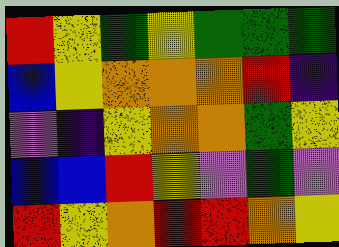[["red", "yellow", "green", "yellow", "green", "green", "green"], ["blue", "yellow", "orange", "orange", "orange", "red", "indigo"], ["violet", "indigo", "yellow", "orange", "orange", "green", "yellow"], ["blue", "blue", "red", "yellow", "violet", "green", "violet"], ["red", "yellow", "orange", "red", "red", "orange", "yellow"]]